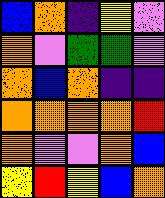[["blue", "orange", "indigo", "yellow", "violet"], ["orange", "violet", "green", "green", "violet"], ["orange", "blue", "orange", "indigo", "indigo"], ["orange", "orange", "orange", "orange", "red"], ["orange", "violet", "violet", "orange", "blue"], ["yellow", "red", "yellow", "blue", "orange"]]